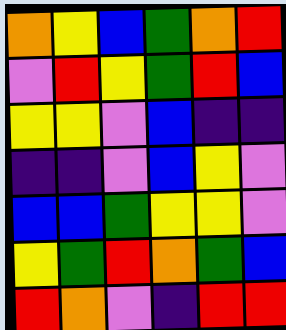[["orange", "yellow", "blue", "green", "orange", "red"], ["violet", "red", "yellow", "green", "red", "blue"], ["yellow", "yellow", "violet", "blue", "indigo", "indigo"], ["indigo", "indigo", "violet", "blue", "yellow", "violet"], ["blue", "blue", "green", "yellow", "yellow", "violet"], ["yellow", "green", "red", "orange", "green", "blue"], ["red", "orange", "violet", "indigo", "red", "red"]]